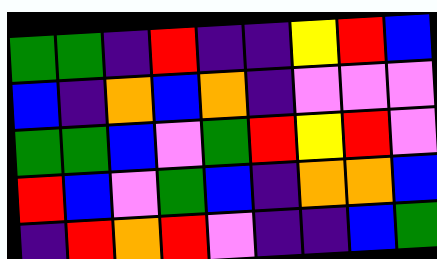[["green", "green", "indigo", "red", "indigo", "indigo", "yellow", "red", "blue"], ["blue", "indigo", "orange", "blue", "orange", "indigo", "violet", "violet", "violet"], ["green", "green", "blue", "violet", "green", "red", "yellow", "red", "violet"], ["red", "blue", "violet", "green", "blue", "indigo", "orange", "orange", "blue"], ["indigo", "red", "orange", "red", "violet", "indigo", "indigo", "blue", "green"]]